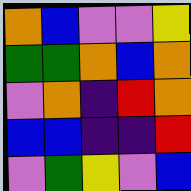[["orange", "blue", "violet", "violet", "yellow"], ["green", "green", "orange", "blue", "orange"], ["violet", "orange", "indigo", "red", "orange"], ["blue", "blue", "indigo", "indigo", "red"], ["violet", "green", "yellow", "violet", "blue"]]